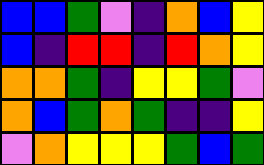[["blue", "blue", "green", "violet", "indigo", "orange", "blue", "yellow"], ["blue", "indigo", "red", "red", "indigo", "red", "orange", "yellow"], ["orange", "orange", "green", "indigo", "yellow", "yellow", "green", "violet"], ["orange", "blue", "green", "orange", "green", "indigo", "indigo", "yellow"], ["violet", "orange", "yellow", "yellow", "yellow", "green", "blue", "green"]]